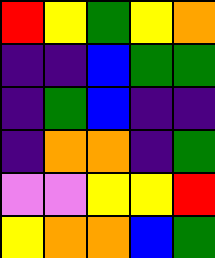[["red", "yellow", "green", "yellow", "orange"], ["indigo", "indigo", "blue", "green", "green"], ["indigo", "green", "blue", "indigo", "indigo"], ["indigo", "orange", "orange", "indigo", "green"], ["violet", "violet", "yellow", "yellow", "red"], ["yellow", "orange", "orange", "blue", "green"]]